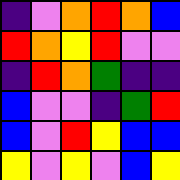[["indigo", "violet", "orange", "red", "orange", "blue"], ["red", "orange", "yellow", "red", "violet", "violet"], ["indigo", "red", "orange", "green", "indigo", "indigo"], ["blue", "violet", "violet", "indigo", "green", "red"], ["blue", "violet", "red", "yellow", "blue", "blue"], ["yellow", "violet", "yellow", "violet", "blue", "yellow"]]